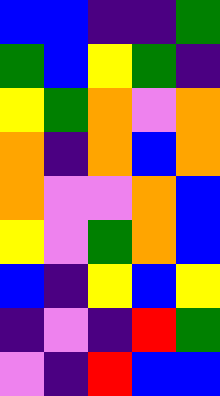[["blue", "blue", "indigo", "indigo", "green"], ["green", "blue", "yellow", "green", "indigo"], ["yellow", "green", "orange", "violet", "orange"], ["orange", "indigo", "orange", "blue", "orange"], ["orange", "violet", "violet", "orange", "blue"], ["yellow", "violet", "green", "orange", "blue"], ["blue", "indigo", "yellow", "blue", "yellow"], ["indigo", "violet", "indigo", "red", "green"], ["violet", "indigo", "red", "blue", "blue"]]